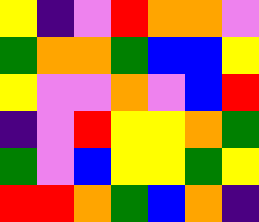[["yellow", "indigo", "violet", "red", "orange", "orange", "violet"], ["green", "orange", "orange", "green", "blue", "blue", "yellow"], ["yellow", "violet", "violet", "orange", "violet", "blue", "red"], ["indigo", "violet", "red", "yellow", "yellow", "orange", "green"], ["green", "violet", "blue", "yellow", "yellow", "green", "yellow"], ["red", "red", "orange", "green", "blue", "orange", "indigo"]]